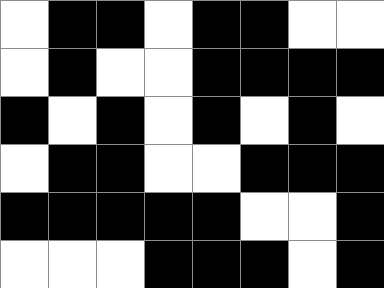[["white", "black", "black", "white", "black", "black", "white", "white"], ["white", "black", "white", "white", "black", "black", "black", "black"], ["black", "white", "black", "white", "black", "white", "black", "white"], ["white", "black", "black", "white", "white", "black", "black", "black"], ["black", "black", "black", "black", "black", "white", "white", "black"], ["white", "white", "white", "black", "black", "black", "white", "black"]]